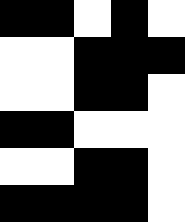[["black", "black", "white", "black", "white"], ["white", "white", "black", "black", "black"], ["white", "white", "black", "black", "white"], ["black", "black", "white", "white", "white"], ["white", "white", "black", "black", "white"], ["black", "black", "black", "black", "white"]]